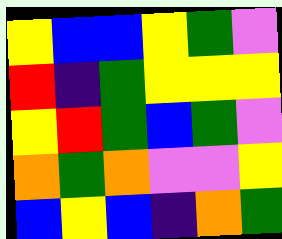[["yellow", "blue", "blue", "yellow", "green", "violet"], ["red", "indigo", "green", "yellow", "yellow", "yellow"], ["yellow", "red", "green", "blue", "green", "violet"], ["orange", "green", "orange", "violet", "violet", "yellow"], ["blue", "yellow", "blue", "indigo", "orange", "green"]]